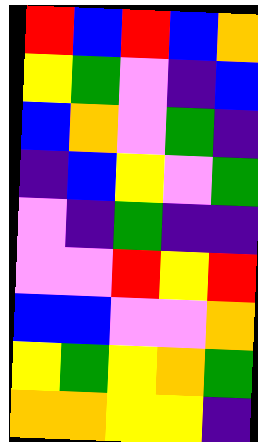[["red", "blue", "red", "blue", "orange"], ["yellow", "green", "violet", "indigo", "blue"], ["blue", "orange", "violet", "green", "indigo"], ["indigo", "blue", "yellow", "violet", "green"], ["violet", "indigo", "green", "indigo", "indigo"], ["violet", "violet", "red", "yellow", "red"], ["blue", "blue", "violet", "violet", "orange"], ["yellow", "green", "yellow", "orange", "green"], ["orange", "orange", "yellow", "yellow", "indigo"]]